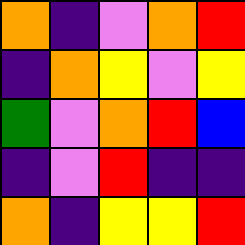[["orange", "indigo", "violet", "orange", "red"], ["indigo", "orange", "yellow", "violet", "yellow"], ["green", "violet", "orange", "red", "blue"], ["indigo", "violet", "red", "indigo", "indigo"], ["orange", "indigo", "yellow", "yellow", "red"]]